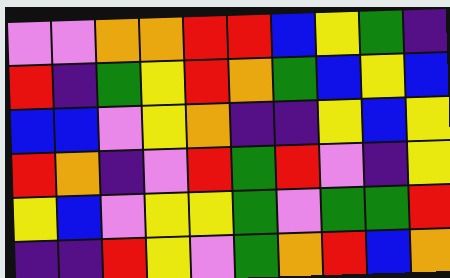[["violet", "violet", "orange", "orange", "red", "red", "blue", "yellow", "green", "indigo"], ["red", "indigo", "green", "yellow", "red", "orange", "green", "blue", "yellow", "blue"], ["blue", "blue", "violet", "yellow", "orange", "indigo", "indigo", "yellow", "blue", "yellow"], ["red", "orange", "indigo", "violet", "red", "green", "red", "violet", "indigo", "yellow"], ["yellow", "blue", "violet", "yellow", "yellow", "green", "violet", "green", "green", "red"], ["indigo", "indigo", "red", "yellow", "violet", "green", "orange", "red", "blue", "orange"]]